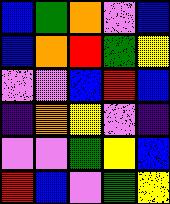[["blue", "green", "orange", "violet", "blue"], ["blue", "orange", "red", "green", "yellow"], ["violet", "violet", "blue", "red", "blue"], ["indigo", "orange", "yellow", "violet", "indigo"], ["violet", "violet", "green", "yellow", "blue"], ["red", "blue", "violet", "green", "yellow"]]